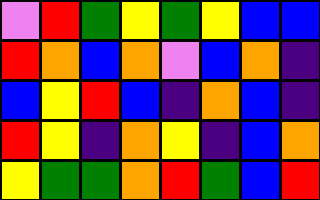[["violet", "red", "green", "yellow", "green", "yellow", "blue", "blue"], ["red", "orange", "blue", "orange", "violet", "blue", "orange", "indigo"], ["blue", "yellow", "red", "blue", "indigo", "orange", "blue", "indigo"], ["red", "yellow", "indigo", "orange", "yellow", "indigo", "blue", "orange"], ["yellow", "green", "green", "orange", "red", "green", "blue", "red"]]